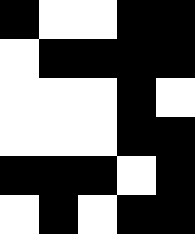[["black", "white", "white", "black", "black"], ["white", "black", "black", "black", "black"], ["white", "white", "white", "black", "white"], ["white", "white", "white", "black", "black"], ["black", "black", "black", "white", "black"], ["white", "black", "white", "black", "black"]]